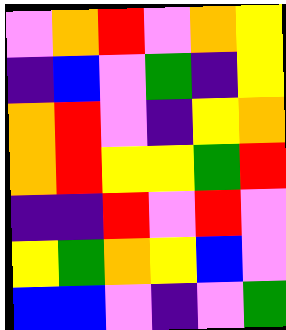[["violet", "orange", "red", "violet", "orange", "yellow"], ["indigo", "blue", "violet", "green", "indigo", "yellow"], ["orange", "red", "violet", "indigo", "yellow", "orange"], ["orange", "red", "yellow", "yellow", "green", "red"], ["indigo", "indigo", "red", "violet", "red", "violet"], ["yellow", "green", "orange", "yellow", "blue", "violet"], ["blue", "blue", "violet", "indigo", "violet", "green"]]